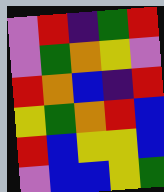[["violet", "red", "indigo", "green", "red"], ["violet", "green", "orange", "yellow", "violet"], ["red", "orange", "blue", "indigo", "red"], ["yellow", "green", "orange", "red", "blue"], ["red", "blue", "yellow", "yellow", "blue"], ["violet", "blue", "blue", "yellow", "green"]]